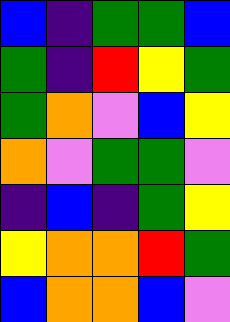[["blue", "indigo", "green", "green", "blue"], ["green", "indigo", "red", "yellow", "green"], ["green", "orange", "violet", "blue", "yellow"], ["orange", "violet", "green", "green", "violet"], ["indigo", "blue", "indigo", "green", "yellow"], ["yellow", "orange", "orange", "red", "green"], ["blue", "orange", "orange", "blue", "violet"]]